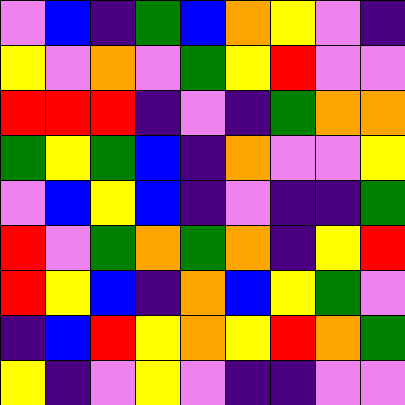[["violet", "blue", "indigo", "green", "blue", "orange", "yellow", "violet", "indigo"], ["yellow", "violet", "orange", "violet", "green", "yellow", "red", "violet", "violet"], ["red", "red", "red", "indigo", "violet", "indigo", "green", "orange", "orange"], ["green", "yellow", "green", "blue", "indigo", "orange", "violet", "violet", "yellow"], ["violet", "blue", "yellow", "blue", "indigo", "violet", "indigo", "indigo", "green"], ["red", "violet", "green", "orange", "green", "orange", "indigo", "yellow", "red"], ["red", "yellow", "blue", "indigo", "orange", "blue", "yellow", "green", "violet"], ["indigo", "blue", "red", "yellow", "orange", "yellow", "red", "orange", "green"], ["yellow", "indigo", "violet", "yellow", "violet", "indigo", "indigo", "violet", "violet"]]